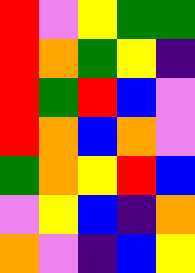[["red", "violet", "yellow", "green", "green"], ["red", "orange", "green", "yellow", "indigo"], ["red", "green", "red", "blue", "violet"], ["red", "orange", "blue", "orange", "violet"], ["green", "orange", "yellow", "red", "blue"], ["violet", "yellow", "blue", "indigo", "orange"], ["orange", "violet", "indigo", "blue", "yellow"]]